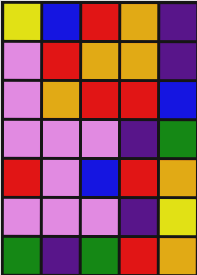[["yellow", "blue", "red", "orange", "indigo"], ["violet", "red", "orange", "orange", "indigo"], ["violet", "orange", "red", "red", "blue"], ["violet", "violet", "violet", "indigo", "green"], ["red", "violet", "blue", "red", "orange"], ["violet", "violet", "violet", "indigo", "yellow"], ["green", "indigo", "green", "red", "orange"]]